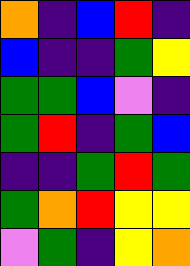[["orange", "indigo", "blue", "red", "indigo"], ["blue", "indigo", "indigo", "green", "yellow"], ["green", "green", "blue", "violet", "indigo"], ["green", "red", "indigo", "green", "blue"], ["indigo", "indigo", "green", "red", "green"], ["green", "orange", "red", "yellow", "yellow"], ["violet", "green", "indigo", "yellow", "orange"]]